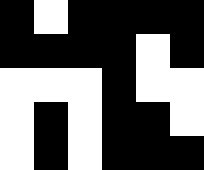[["black", "white", "black", "black", "black", "black"], ["black", "black", "black", "black", "white", "black"], ["white", "white", "white", "black", "white", "white"], ["white", "black", "white", "black", "black", "white"], ["white", "black", "white", "black", "black", "black"]]